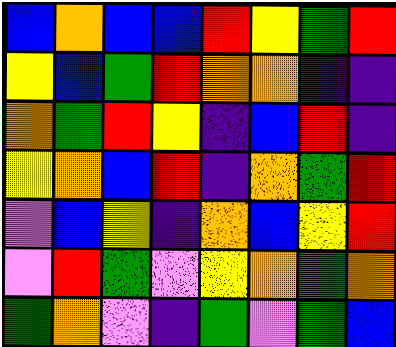[["blue", "orange", "blue", "blue", "red", "yellow", "green", "red"], ["yellow", "blue", "green", "red", "orange", "orange", "indigo", "indigo"], ["orange", "green", "red", "yellow", "indigo", "blue", "red", "indigo"], ["yellow", "orange", "blue", "red", "indigo", "orange", "green", "red"], ["violet", "blue", "yellow", "indigo", "orange", "blue", "yellow", "red"], ["violet", "red", "green", "violet", "yellow", "orange", "green", "orange"], ["green", "orange", "violet", "indigo", "green", "violet", "green", "blue"]]